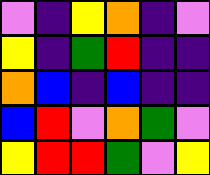[["violet", "indigo", "yellow", "orange", "indigo", "violet"], ["yellow", "indigo", "green", "red", "indigo", "indigo"], ["orange", "blue", "indigo", "blue", "indigo", "indigo"], ["blue", "red", "violet", "orange", "green", "violet"], ["yellow", "red", "red", "green", "violet", "yellow"]]